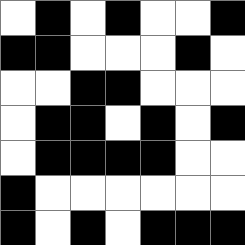[["white", "black", "white", "black", "white", "white", "black"], ["black", "black", "white", "white", "white", "black", "white"], ["white", "white", "black", "black", "white", "white", "white"], ["white", "black", "black", "white", "black", "white", "black"], ["white", "black", "black", "black", "black", "white", "white"], ["black", "white", "white", "white", "white", "white", "white"], ["black", "white", "black", "white", "black", "black", "black"]]